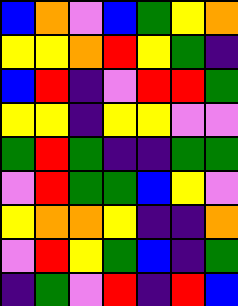[["blue", "orange", "violet", "blue", "green", "yellow", "orange"], ["yellow", "yellow", "orange", "red", "yellow", "green", "indigo"], ["blue", "red", "indigo", "violet", "red", "red", "green"], ["yellow", "yellow", "indigo", "yellow", "yellow", "violet", "violet"], ["green", "red", "green", "indigo", "indigo", "green", "green"], ["violet", "red", "green", "green", "blue", "yellow", "violet"], ["yellow", "orange", "orange", "yellow", "indigo", "indigo", "orange"], ["violet", "red", "yellow", "green", "blue", "indigo", "green"], ["indigo", "green", "violet", "red", "indigo", "red", "blue"]]